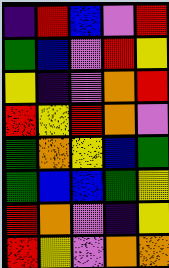[["indigo", "red", "blue", "violet", "red"], ["green", "blue", "violet", "red", "yellow"], ["yellow", "indigo", "violet", "orange", "red"], ["red", "yellow", "red", "orange", "violet"], ["green", "orange", "yellow", "blue", "green"], ["green", "blue", "blue", "green", "yellow"], ["red", "orange", "violet", "indigo", "yellow"], ["red", "yellow", "violet", "orange", "orange"]]